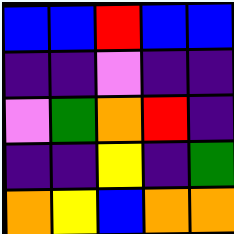[["blue", "blue", "red", "blue", "blue"], ["indigo", "indigo", "violet", "indigo", "indigo"], ["violet", "green", "orange", "red", "indigo"], ["indigo", "indigo", "yellow", "indigo", "green"], ["orange", "yellow", "blue", "orange", "orange"]]